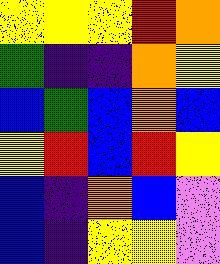[["yellow", "yellow", "yellow", "red", "orange"], ["green", "indigo", "indigo", "orange", "yellow"], ["blue", "green", "blue", "orange", "blue"], ["yellow", "red", "blue", "red", "yellow"], ["blue", "indigo", "orange", "blue", "violet"], ["blue", "indigo", "yellow", "yellow", "violet"]]